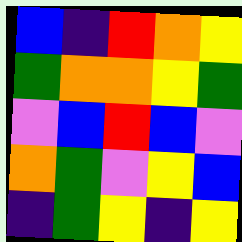[["blue", "indigo", "red", "orange", "yellow"], ["green", "orange", "orange", "yellow", "green"], ["violet", "blue", "red", "blue", "violet"], ["orange", "green", "violet", "yellow", "blue"], ["indigo", "green", "yellow", "indigo", "yellow"]]